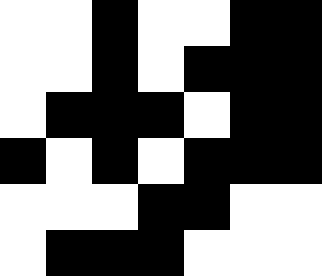[["white", "white", "black", "white", "white", "black", "black"], ["white", "white", "black", "white", "black", "black", "black"], ["white", "black", "black", "black", "white", "black", "black"], ["black", "white", "black", "white", "black", "black", "black"], ["white", "white", "white", "black", "black", "white", "white"], ["white", "black", "black", "black", "white", "white", "white"]]